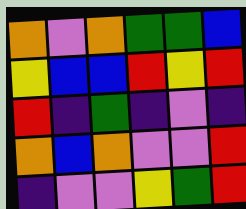[["orange", "violet", "orange", "green", "green", "blue"], ["yellow", "blue", "blue", "red", "yellow", "red"], ["red", "indigo", "green", "indigo", "violet", "indigo"], ["orange", "blue", "orange", "violet", "violet", "red"], ["indigo", "violet", "violet", "yellow", "green", "red"]]